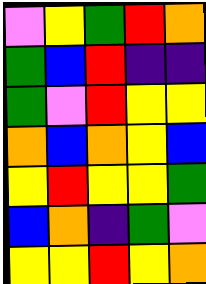[["violet", "yellow", "green", "red", "orange"], ["green", "blue", "red", "indigo", "indigo"], ["green", "violet", "red", "yellow", "yellow"], ["orange", "blue", "orange", "yellow", "blue"], ["yellow", "red", "yellow", "yellow", "green"], ["blue", "orange", "indigo", "green", "violet"], ["yellow", "yellow", "red", "yellow", "orange"]]